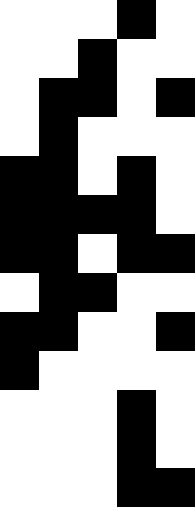[["white", "white", "white", "black", "white"], ["white", "white", "black", "white", "white"], ["white", "black", "black", "white", "black"], ["white", "black", "white", "white", "white"], ["black", "black", "white", "black", "white"], ["black", "black", "black", "black", "white"], ["black", "black", "white", "black", "black"], ["white", "black", "black", "white", "white"], ["black", "black", "white", "white", "black"], ["black", "white", "white", "white", "white"], ["white", "white", "white", "black", "white"], ["white", "white", "white", "black", "white"], ["white", "white", "white", "black", "black"]]